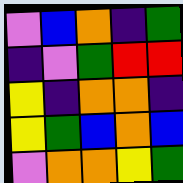[["violet", "blue", "orange", "indigo", "green"], ["indigo", "violet", "green", "red", "red"], ["yellow", "indigo", "orange", "orange", "indigo"], ["yellow", "green", "blue", "orange", "blue"], ["violet", "orange", "orange", "yellow", "green"]]